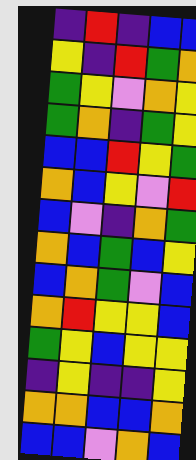[["indigo", "red", "indigo", "blue", "blue"], ["yellow", "indigo", "red", "green", "orange"], ["green", "yellow", "violet", "orange", "yellow"], ["green", "orange", "indigo", "green", "yellow"], ["blue", "blue", "red", "yellow", "green"], ["orange", "blue", "yellow", "violet", "red"], ["blue", "violet", "indigo", "orange", "green"], ["orange", "blue", "green", "blue", "yellow"], ["blue", "orange", "green", "violet", "blue"], ["orange", "red", "yellow", "yellow", "blue"], ["green", "yellow", "blue", "yellow", "yellow"], ["indigo", "yellow", "indigo", "indigo", "yellow"], ["orange", "orange", "blue", "blue", "orange"], ["blue", "blue", "violet", "orange", "blue"]]